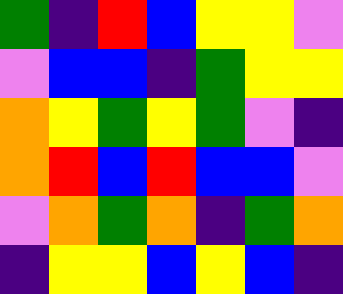[["green", "indigo", "red", "blue", "yellow", "yellow", "violet"], ["violet", "blue", "blue", "indigo", "green", "yellow", "yellow"], ["orange", "yellow", "green", "yellow", "green", "violet", "indigo"], ["orange", "red", "blue", "red", "blue", "blue", "violet"], ["violet", "orange", "green", "orange", "indigo", "green", "orange"], ["indigo", "yellow", "yellow", "blue", "yellow", "blue", "indigo"]]